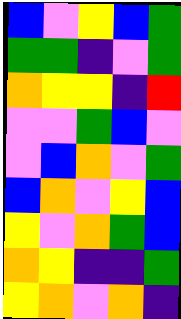[["blue", "violet", "yellow", "blue", "green"], ["green", "green", "indigo", "violet", "green"], ["orange", "yellow", "yellow", "indigo", "red"], ["violet", "violet", "green", "blue", "violet"], ["violet", "blue", "orange", "violet", "green"], ["blue", "orange", "violet", "yellow", "blue"], ["yellow", "violet", "orange", "green", "blue"], ["orange", "yellow", "indigo", "indigo", "green"], ["yellow", "orange", "violet", "orange", "indigo"]]